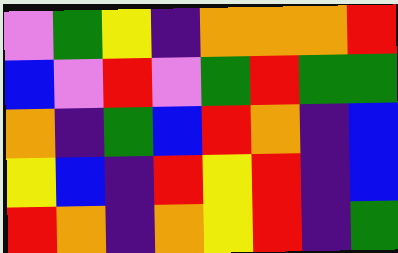[["violet", "green", "yellow", "indigo", "orange", "orange", "orange", "red"], ["blue", "violet", "red", "violet", "green", "red", "green", "green"], ["orange", "indigo", "green", "blue", "red", "orange", "indigo", "blue"], ["yellow", "blue", "indigo", "red", "yellow", "red", "indigo", "blue"], ["red", "orange", "indigo", "orange", "yellow", "red", "indigo", "green"]]